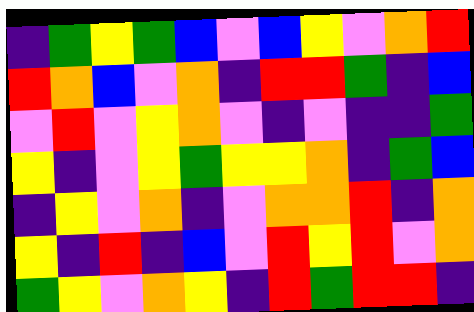[["indigo", "green", "yellow", "green", "blue", "violet", "blue", "yellow", "violet", "orange", "red"], ["red", "orange", "blue", "violet", "orange", "indigo", "red", "red", "green", "indigo", "blue"], ["violet", "red", "violet", "yellow", "orange", "violet", "indigo", "violet", "indigo", "indigo", "green"], ["yellow", "indigo", "violet", "yellow", "green", "yellow", "yellow", "orange", "indigo", "green", "blue"], ["indigo", "yellow", "violet", "orange", "indigo", "violet", "orange", "orange", "red", "indigo", "orange"], ["yellow", "indigo", "red", "indigo", "blue", "violet", "red", "yellow", "red", "violet", "orange"], ["green", "yellow", "violet", "orange", "yellow", "indigo", "red", "green", "red", "red", "indigo"]]